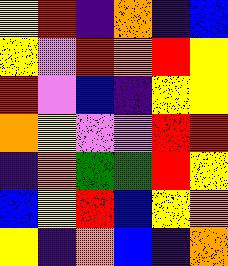[["yellow", "red", "indigo", "orange", "indigo", "blue"], ["yellow", "violet", "red", "orange", "red", "yellow"], ["red", "violet", "blue", "indigo", "yellow", "yellow"], ["orange", "yellow", "violet", "violet", "red", "red"], ["indigo", "orange", "green", "green", "red", "yellow"], ["blue", "yellow", "red", "blue", "yellow", "orange"], ["yellow", "indigo", "orange", "blue", "indigo", "orange"]]